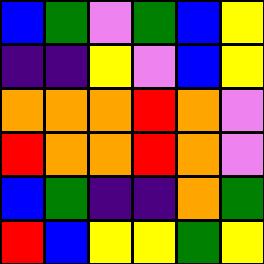[["blue", "green", "violet", "green", "blue", "yellow"], ["indigo", "indigo", "yellow", "violet", "blue", "yellow"], ["orange", "orange", "orange", "red", "orange", "violet"], ["red", "orange", "orange", "red", "orange", "violet"], ["blue", "green", "indigo", "indigo", "orange", "green"], ["red", "blue", "yellow", "yellow", "green", "yellow"]]